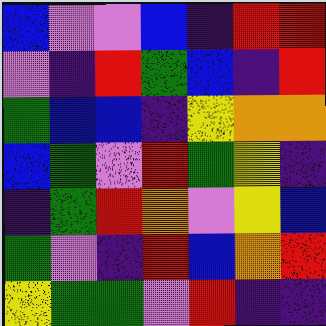[["blue", "violet", "violet", "blue", "indigo", "red", "red"], ["violet", "indigo", "red", "green", "blue", "indigo", "red"], ["green", "blue", "blue", "indigo", "yellow", "orange", "orange"], ["blue", "green", "violet", "red", "green", "yellow", "indigo"], ["indigo", "green", "red", "orange", "violet", "yellow", "blue"], ["green", "violet", "indigo", "red", "blue", "orange", "red"], ["yellow", "green", "green", "violet", "red", "indigo", "indigo"]]